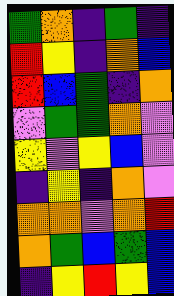[["green", "orange", "indigo", "green", "indigo"], ["red", "yellow", "indigo", "orange", "blue"], ["red", "blue", "green", "indigo", "orange"], ["violet", "green", "green", "orange", "violet"], ["yellow", "violet", "yellow", "blue", "violet"], ["indigo", "yellow", "indigo", "orange", "violet"], ["orange", "orange", "violet", "orange", "red"], ["orange", "green", "blue", "green", "blue"], ["indigo", "yellow", "red", "yellow", "blue"]]